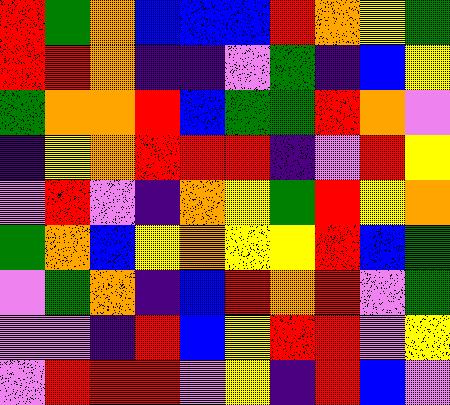[["red", "green", "orange", "blue", "blue", "blue", "red", "orange", "yellow", "green"], ["red", "red", "orange", "indigo", "indigo", "violet", "green", "indigo", "blue", "yellow"], ["green", "orange", "orange", "red", "blue", "green", "green", "red", "orange", "violet"], ["indigo", "yellow", "orange", "red", "red", "red", "indigo", "violet", "red", "yellow"], ["violet", "red", "violet", "indigo", "orange", "yellow", "green", "red", "yellow", "orange"], ["green", "orange", "blue", "yellow", "orange", "yellow", "yellow", "red", "blue", "green"], ["violet", "green", "orange", "indigo", "blue", "red", "orange", "red", "violet", "green"], ["violet", "violet", "indigo", "red", "blue", "yellow", "red", "red", "violet", "yellow"], ["violet", "red", "red", "red", "violet", "yellow", "indigo", "red", "blue", "violet"]]